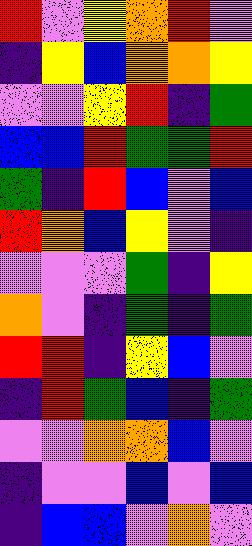[["red", "violet", "yellow", "orange", "red", "violet"], ["indigo", "yellow", "blue", "orange", "orange", "yellow"], ["violet", "violet", "yellow", "red", "indigo", "green"], ["blue", "blue", "red", "green", "green", "red"], ["green", "indigo", "red", "blue", "violet", "blue"], ["red", "orange", "blue", "yellow", "violet", "indigo"], ["violet", "violet", "violet", "green", "indigo", "yellow"], ["orange", "violet", "indigo", "green", "indigo", "green"], ["red", "red", "indigo", "yellow", "blue", "violet"], ["indigo", "red", "green", "blue", "indigo", "green"], ["violet", "violet", "orange", "orange", "blue", "violet"], ["indigo", "violet", "violet", "blue", "violet", "blue"], ["indigo", "blue", "blue", "violet", "orange", "violet"]]